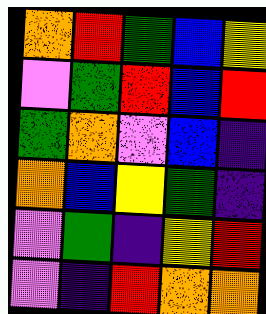[["orange", "red", "green", "blue", "yellow"], ["violet", "green", "red", "blue", "red"], ["green", "orange", "violet", "blue", "indigo"], ["orange", "blue", "yellow", "green", "indigo"], ["violet", "green", "indigo", "yellow", "red"], ["violet", "indigo", "red", "orange", "orange"]]